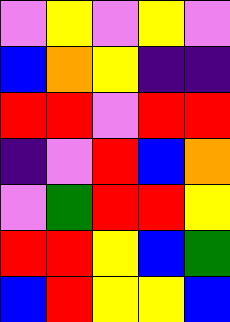[["violet", "yellow", "violet", "yellow", "violet"], ["blue", "orange", "yellow", "indigo", "indigo"], ["red", "red", "violet", "red", "red"], ["indigo", "violet", "red", "blue", "orange"], ["violet", "green", "red", "red", "yellow"], ["red", "red", "yellow", "blue", "green"], ["blue", "red", "yellow", "yellow", "blue"]]